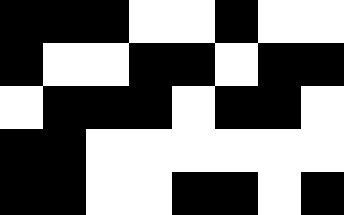[["black", "black", "black", "white", "white", "black", "white", "white"], ["black", "white", "white", "black", "black", "white", "black", "black"], ["white", "black", "black", "black", "white", "black", "black", "white"], ["black", "black", "white", "white", "white", "white", "white", "white"], ["black", "black", "white", "white", "black", "black", "white", "black"]]